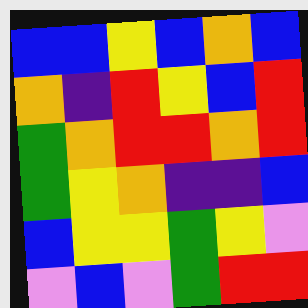[["blue", "blue", "yellow", "blue", "orange", "blue"], ["orange", "indigo", "red", "yellow", "blue", "red"], ["green", "orange", "red", "red", "orange", "red"], ["green", "yellow", "orange", "indigo", "indigo", "blue"], ["blue", "yellow", "yellow", "green", "yellow", "violet"], ["violet", "blue", "violet", "green", "red", "red"]]